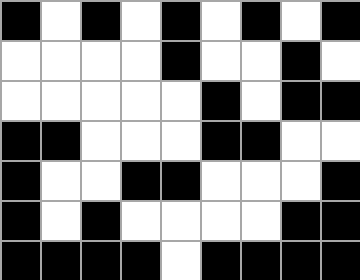[["black", "white", "black", "white", "black", "white", "black", "white", "black"], ["white", "white", "white", "white", "black", "white", "white", "black", "white"], ["white", "white", "white", "white", "white", "black", "white", "black", "black"], ["black", "black", "white", "white", "white", "black", "black", "white", "white"], ["black", "white", "white", "black", "black", "white", "white", "white", "black"], ["black", "white", "black", "white", "white", "white", "white", "black", "black"], ["black", "black", "black", "black", "white", "black", "black", "black", "black"]]